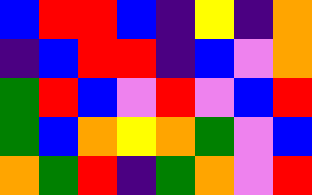[["blue", "red", "red", "blue", "indigo", "yellow", "indigo", "orange"], ["indigo", "blue", "red", "red", "indigo", "blue", "violet", "orange"], ["green", "red", "blue", "violet", "red", "violet", "blue", "red"], ["green", "blue", "orange", "yellow", "orange", "green", "violet", "blue"], ["orange", "green", "red", "indigo", "green", "orange", "violet", "red"]]